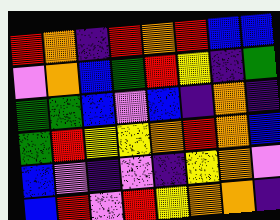[["red", "orange", "indigo", "red", "orange", "red", "blue", "blue"], ["violet", "orange", "blue", "green", "red", "yellow", "indigo", "green"], ["green", "green", "blue", "violet", "blue", "indigo", "orange", "indigo"], ["green", "red", "yellow", "yellow", "orange", "red", "orange", "blue"], ["blue", "violet", "indigo", "violet", "indigo", "yellow", "orange", "violet"], ["blue", "red", "violet", "red", "yellow", "orange", "orange", "indigo"]]